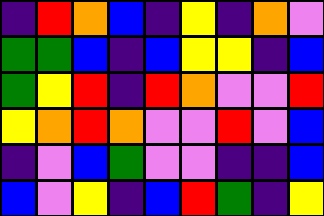[["indigo", "red", "orange", "blue", "indigo", "yellow", "indigo", "orange", "violet"], ["green", "green", "blue", "indigo", "blue", "yellow", "yellow", "indigo", "blue"], ["green", "yellow", "red", "indigo", "red", "orange", "violet", "violet", "red"], ["yellow", "orange", "red", "orange", "violet", "violet", "red", "violet", "blue"], ["indigo", "violet", "blue", "green", "violet", "violet", "indigo", "indigo", "blue"], ["blue", "violet", "yellow", "indigo", "blue", "red", "green", "indigo", "yellow"]]